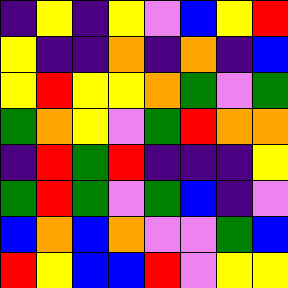[["indigo", "yellow", "indigo", "yellow", "violet", "blue", "yellow", "red"], ["yellow", "indigo", "indigo", "orange", "indigo", "orange", "indigo", "blue"], ["yellow", "red", "yellow", "yellow", "orange", "green", "violet", "green"], ["green", "orange", "yellow", "violet", "green", "red", "orange", "orange"], ["indigo", "red", "green", "red", "indigo", "indigo", "indigo", "yellow"], ["green", "red", "green", "violet", "green", "blue", "indigo", "violet"], ["blue", "orange", "blue", "orange", "violet", "violet", "green", "blue"], ["red", "yellow", "blue", "blue", "red", "violet", "yellow", "yellow"]]